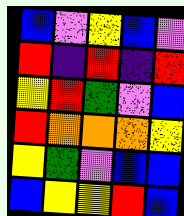[["blue", "violet", "yellow", "blue", "violet"], ["red", "indigo", "red", "indigo", "red"], ["yellow", "red", "green", "violet", "blue"], ["red", "orange", "orange", "orange", "yellow"], ["yellow", "green", "violet", "blue", "blue"], ["blue", "yellow", "yellow", "red", "blue"]]